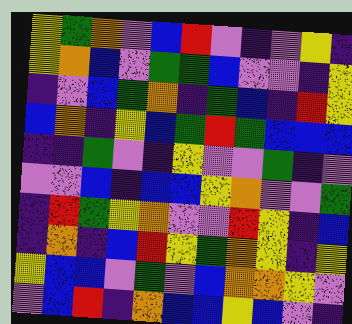[["yellow", "green", "orange", "violet", "blue", "red", "violet", "indigo", "violet", "yellow", "indigo"], ["yellow", "orange", "blue", "violet", "green", "green", "blue", "violet", "violet", "indigo", "yellow"], ["indigo", "violet", "blue", "green", "orange", "indigo", "green", "blue", "indigo", "red", "yellow"], ["blue", "orange", "indigo", "yellow", "blue", "green", "red", "green", "blue", "blue", "blue"], ["indigo", "indigo", "green", "violet", "indigo", "yellow", "violet", "violet", "green", "indigo", "violet"], ["violet", "violet", "blue", "indigo", "blue", "blue", "yellow", "orange", "violet", "violet", "green"], ["indigo", "red", "green", "yellow", "orange", "violet", "violet", "red", "yellow", "indigo", "blue"], ["indigo", "orange", "indigo", "blue", "red", "yellow", "green", "orange", "yellow", "indigo", "yellow"], ["yellow", "blue", "blue", "violet", "green", "violet", "blue", "orange", "orange", "yellow", "violet"], ["violet", "blue", "red", "indigo", "orange", "blue", "blue", "yellow", "blue", "violet", "indigo"]]